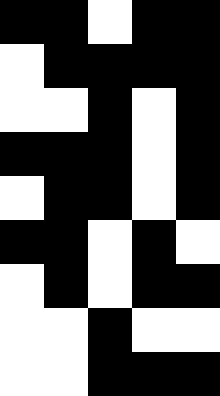[["black", "black", "white", "black", "black"], ["white", "black", "black", "black", "black"], ["white", "white", "black", "white", "black"], ["black", "black", "black", "white", "black"], ["white", "black", "black", "white", "black"], ["black", "black", "white", "black", "white"], ["white", "black", "white", "black", "black"], ["white", "white", "black", "white", "white"], ["white", "white", "black", "black", "black"]]